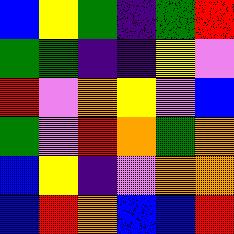[["blue", "yellow", "green", "indigo", "green", "red"], ["green", "green", "indigo", "indigo", "yellow", "violet"], ["red", "violet", "orange", "yellow", "violet", "blue"], ["green", "violet", "red", "orange", "green", "orange"], ["blue", "yellow", "indigo", "violet", "orange", "orange"], ["blue", "red", "orange", "blue", "blue", "red"]]